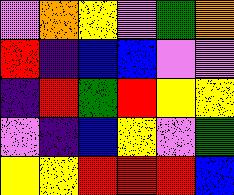[["violet", "orange", "yellow", "violet", "green", "orange"], ["red", "indigo", "blue", "blue", "violet", "violet"], ["indigo", "red", "green", "red", "yellow", "yellow"], ["violet", "indigo", "blue", "yellow", "violet", "green"], ["yellow", "yellow", "red", "red", "red", "blue"]]